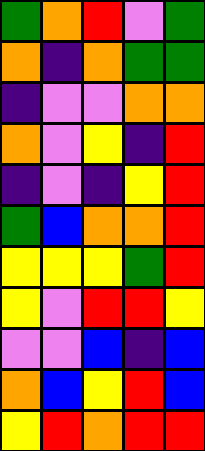[["green", "orange", "red", "violet", "green"], ["orange", "indigo", "orange", "green", "green"], ["indigo", "violet", "violet", "orange", "orange"], ["orange", "violet", "yellow", "indigo", "red"], ["indigo", "violet", "indigo", "yellow", "red"], ["green", "blue", "orange", "orange", "red"], ["yellow", "yellow", "yellow", "green", "red"], ["yellow", "violet", "red", "red", "yellow"], ["violet", "violet", "blue", "indigo", "blue"], ["orange", "blue", "yellow", "red", "blue"], ["yellow", "red", "orange", "red", "red"]]